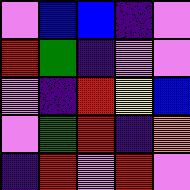[["violet", "blue", "blue", "indigo", "violet"], ["red", "green", "indigo", "violet", "violet"], ["violet", "indigo", "red", "yellow", "blue"], ["violet", "green", "red", "indigo", "orange"], ["indigo", "red", "violet", "red", "violet"]]